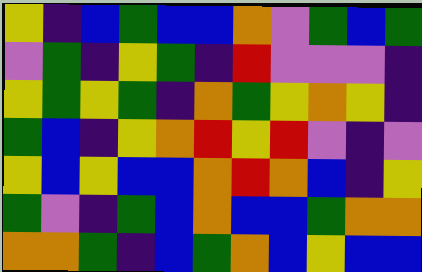[["yellow", "indigo", "blue", "green", "blue", "blue", "orange", "violet", "green", "blue", "green"], ["violet", "green", "indigo", "yellow", "green", "indigo", "red", "violet", "violet", "violet", "indigo"], ["yellow", "green", "yellow", "green", "indigo", "orange", "green", "yellow", "orange", "yellow", "indigo"], ["green", "blue", "indigo", "yellow", "orange", "red", "yellow", "red", "violet", "indigo", "violet"], ["yellow", "blue", "yellow", "blue", "blue", "orange", "red", "orange", "blue", "indigo", "yellow"], ["green", "violet", "indigo", "green", "blue", "orange", "blue", "blue", "green", "orange", "orange"], ["orange", "orange", "green", "indigo", "blue", "green", "orange", "blue", "yellow", "blue", "blue"]]